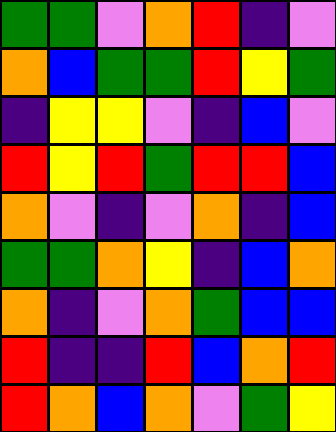[["green", "green", "violet", "orange", "red", "indigo", "violet"], ["orange", "blue", "green", "green", "red", "yellow", "green"], ["indigo", "yellow", "yellow", "violet", "indigo", "blue", "violet"], ["red", "yellow", "red", "green", "red", "red", "blue"], ["orange", "violet", "indigo", "violet", "orange", "indigo", "blue"], ["green", "green", "orange", "yellow", "indigo", "blue", "orange"], ["orange", "indigo", "violet", "orange", "green", "blue", "blue"], ["red", "indigo", "indigo", "red", "blue", "orange", "red"], ["red", "orange", "blue", "orange", "violet", "green", "yellow"]]